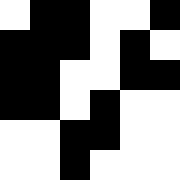[["white", "black", "black", "white", "white", "black"], ["black", "black", "black", "white", "black", "white"], ["black", "black", "white", "white", "black", "black"], ["black", "black", "white", "black", "white", "white"], ["white", "white", "black", "black", "white", "white"], ["white", "white", "black", "white", "white", "white"]]